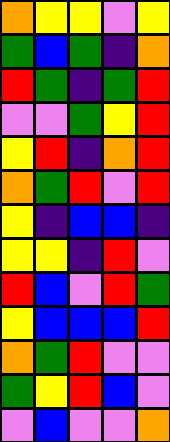[["orange", "yellow", "yellow", "violet", "yellow"], ["green", "blue", "green", "indigo", "orange"], ["red", "green", "indigo", "green", "red"], ["violet", "violet", "green", "yellow", "red"], ["yellow", "red", "indigo", "orange", "red"], ["orange", "green", "red", "violet", "red"], ["yellow", "indigo", "blue", "blue", "indigo"], ["yellow", "yellow", "indigo", "red", "violet"], ["red", "blue", "violet", "red", "green"], ["yellow", "blue", "blue", "blue", "red"], ["orange", "green", "red", "violet", "violet"], ["green", "yellow", "red", "blue", "violet"], ["violet", "blue", "violet", "violet", "orange"]]